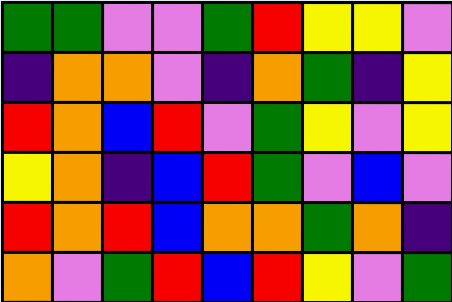[["green", "green", "violet", "violet", "green", "red", "yellow", "yellow", "violet"], ["indigo", "orange", "orange", "violet", "indigo", "orange", "green", "indigo", "yellow"], ["red", "orange", "blue", "red", "violet", "green", "yellow", "violet", "yellow"], ["yellow", "orange", "indigo", "blue", "red", "green", "violet", "blue", "violet"], ["red", "orange", "red", "blue", "orange", "orange", "green", "orange", "indigo"], ["orange", "violet", "green", "red", "blue", "red", "yellow", "violet", "green"]]